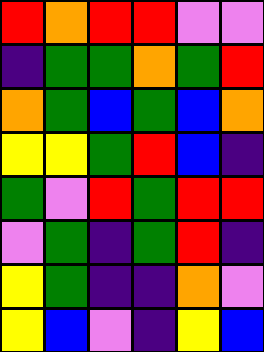[["red", "orange", "red", "red", "violet", "violet"], ["indigo", "green", "green", "orange", "green", "red"], ["orange", "green", "blue", "green", "blue", "orange"], ["yellow", "yellow", "green", "red", "blue", "indigo"], ["green", "violet", "red", "green", "red", "red"], ["violet", "green", "indigo", "green", "red", "indigo"], ["yellow", "green", "indigo", "indigo", "orange", "violet"], ["yellow", "blue", "violet", "indigo", "yellow", "blue"]]